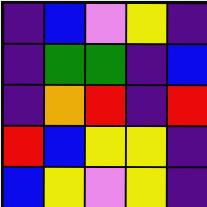[["indigo", "blue", "violet", "yellow", "indigo"], ["indigo", "green", "green", "indigo", "blue"], ["indigo", "orange", "red", "indigo", "red"], ["red", "blue", "yellow", "yellow", "indigo"], ["blue", "yellow", "violet", "yellow", "indigo"]]